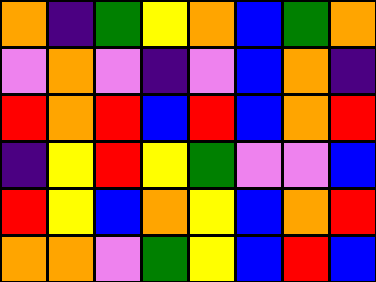[["orange", "indigo", "green", "yellow", "orange", "blue", "green", "orange"], ["violet", "orange", "violet", "indigo", "violet", "blue", "orange", "indigo"], ["red", "orange", "red", "blue", "red", "blue", "orange", "red"], ["indigo", "yellow", "red", "yellow", "green", "violet", "violet", "blue"], ["red", "yellow", "blue", "orange", "yellow", "blue", "orange", "red"], ["orange", "orange", "violet", "green", "yellow", "blue", "red", "blue"]]